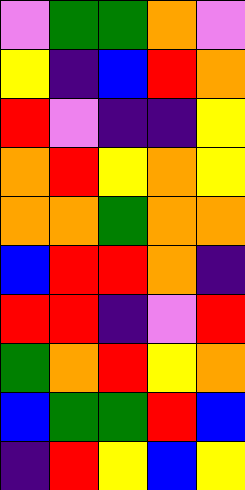[["violet", "green", "green", "orange", "violet"], ["yellow", "indigo", "blue", "red", "orange"], ["red", "violet", "indigo", "indigo", "yellow"], ["orange", "red", "yellow", "orange", "yellow"], ["orange", "orange", "green", "orange", "orange"], ["blue", "red", "red", "orange", "indigo"], ["red", "red", "indigo", "violet", "red"], ["green", "orange", "red", "yellow", "orange"], ["blue", "green", "green", "red", "blue"], ["indigo", "red", "yellow", "blue", "yellow"]]